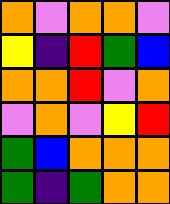[["orange", "violet", "orange", "orange", "violet"], ["yellow", "indigo", "red", "green", "blue"], ["orange", "orange", "red", "violet", "orange"], ["violet", "orange", "violet", "yellow", "red"], ["green", "blue", "orange", "orange", "orange"], ["green", "indigo", "green", "orange", "orange"]]